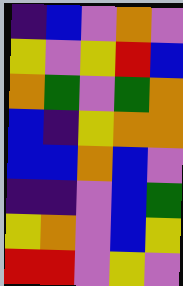[["indigo", "blue", "violet", "orange", "violet"], ["yellow", "violet", "yellow", "red", "blue"], ["orange", "green", "violet", "green", "orange"], ["blue", "indigo", "yellow", "orange", "orange"], ["blue", "blue", "orange", "blue", "violet"], ["indigo", "indigo", "violet", "blue", "green"], ["yellow", "orange", "violet", "blue", "yellow"], ["red", "red", "violet", "yellow", "violet"]]